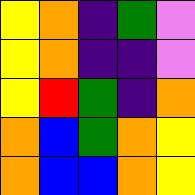[["yellow", "orange", "indigo", "green", "violet"], ["yellow", "orange", "indigo", "indigo", "violet"], ["yellow", "red", "green", "indigo", "orange"], ["orange", "blue", "green", "orange", "yellow"], ["orange", "blue", "blue", "orange", "yellow"]]